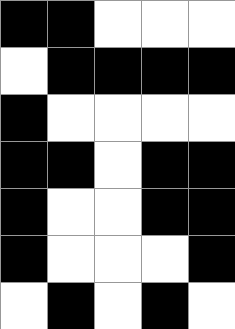[["black", "black", "white", "white", "white"], ["white", "black", "black", "black", "black"], ["black", "white", "white", "white", "white"], ["black", "black", "white", "black", "black"], ["black", "white", "white", "black", "black"], ["black", "white", "white", "white", "black"], ["white", "black", "white", "black", "white"]]